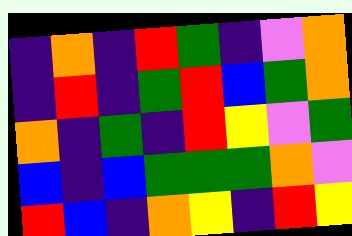[["indigo", "orange", "indigo", "red", "green", "indigo", "violet", "orange"], ["indigo", "red", "indigo", "green", "red", "blue", "green", "orange"], ["orange", "indigo", "green", "indigo", "red", "yellow", "violet", "green"], ["blue", "indigo", "blue", "green", "green", "green", "orange", "violet"], ["red", "blue", "indigo", "orange", "yellow", "indigo", "red", "yellow"]]